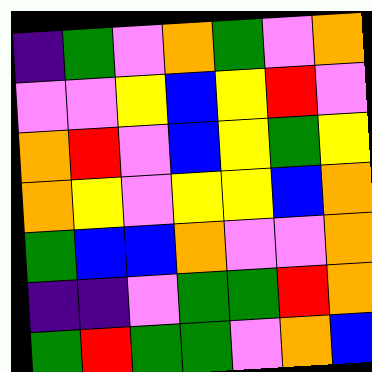[["indigo", "green", "violet", "orange", "green", "violet", "orange"], ["violet", "violet", "yellow", "blue", "yellow", "red", "violet"], ["orange", "red", "violet", "blue", "yellow", "green", "yellow"], ["orange", "yellow", "violet", "yellow", "yellow", "blue", "orange"], ["green", "blue", "blue", "orange", "violet", "violet", "orange"], ["indigo", "indigo", "violet", "green", "green", "red", "orange"], ["green", "red", "green", "green", "violet", "orange", "blue"]]